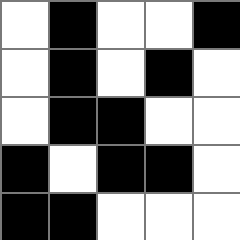[["white", "black", "white", "white", "black"], ["white", "black", "white", "black", "white"], ["white", "black", "black", "white", "white"], ["black", "white", "black", "black", "white"], ["black", "black", "white", "white", "white"]]